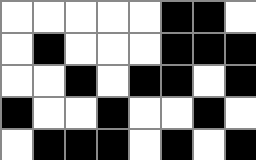[["white", "white", "white", "white", "white", "black", "black", "white"], ["white", "black", "white", "white", "white", "black", "black", "black"], ["white", "white", "black", "white", "black", "black", "white", "black"], ["black", "white", "white", "black", "white", "white", "black", "white"], ["white", "black", "black", "black", "white", "black", "white", "black"]]